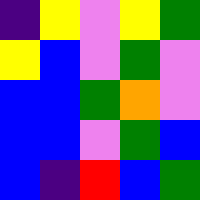[["indigo", "yellow", "violet", "yellow", "green"], ["yellow", "blue", "violet", "green", "violet"], ["blue", "blue", "green", "orange", "violet"], ["blue", "blue", "violet", "green", "blue"], ["blue", "indigo", "red", "blue", "green"]]